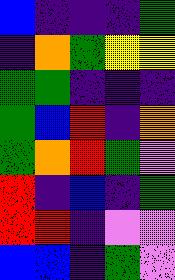[["blue", "indigo", "indigo", "indigo", "green"], ["indigo", "orange", "green", "yellow", "yellow"], ["green", "green", "indigo", "indigo", "indigo"], ["green", "blue", "red", "indigo", "orange"], ["green", "orange", "red", "green", "violet"], ["red", "indigo", "blue", "indigo", "green"], ["red", "red", "indigo", "violet", "violet"], ["blue", "blue", "indigo", "green", "violet"]]